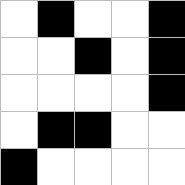[["white", "black", "white", "white", "black"], ["white", "white", "black", "white", "black"], ["white", "white", "white", "white", "black"], ["white", "black", "black", "white", "white"], ["black", "white", "white", "white", "white"]]